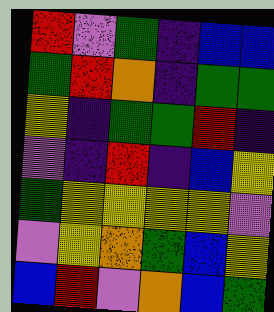[["red", "violet", "green", "indigo", "blue", "blue"], ["green", "red", "orange", "indigo", "green", "green"], ["yellow", "indigo", "green", "green", "red", "indigo"], ["violet", "indigo", "red", "indigo", "blue", "yellow"], ["green", "yellow", "yellow", "yellow", "yellow", "violet"], ["violet", "yellow", "orange", "green", "blue", "yellow"], ["blue", "red", "violet", "orange", "blue", "green"]]